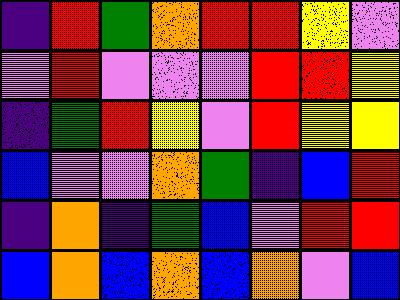[["indigo", "red", "green", "orange", "red", "red", "yellow", "violet"], ["violet", "red", "violet", "violet", "violet", "red", "red", "yellow"], ["indigo", "green", "red", "yellow", "violet", "red", "yellow", "yellow"], ["blue", "violet", "violet", "orange", "green", "indigo", "blue", "red"], ["indigo", "orange", "indigo", "green", "blue", "violet", "red", "red"], ["blue", "orange", "blue", "orange", "blue", "orange", "violet", "blue"]]